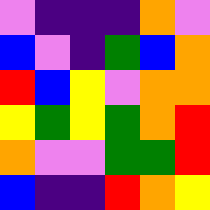[["violet", "indigo", "indigo", "indigo", "orange", "violet"], ["blue", "violet", "indigo", "green", "blue", "orange"], ["red", "blue", "yellow", "violet", "orange", "orange"], ["yellow", "green", "yellow", "green", "orange", "red"], ["orange", "violet", "violet", "green", "green", "red"], ["blue", "indigo", "indigo", "red", "orange", "yellow"]]